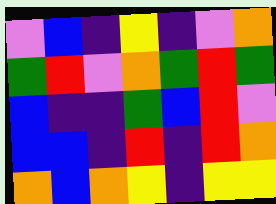[["violet", "blue", "indigo", "yellow", "indigo", "violet", "orange"], ["green", "red", "violet", "orange", "green", "red", "green"], ["blue", "indigo", "indigo", "green", "blue", "red", "violet"], ["blue", "blue", "indigo", "red", "indigo", "red", "orange"], ["orange", "blue", "orange", "yellow", "indigo", "yellow", "yellow"]]